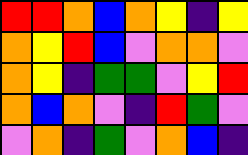[["red", "red", "orange", "blue", "orange", "yellow", "indigo", "yellow"], ["orange", "yellow", "red", "blue", "violet", "orange", "orange", "violet"], ["orange", "yellow", "indigo", "green", "green", "violet", "yellow", "red"], ["orange", "blue", "orange", "violet", "indigo", "red", "green", "violet"], ["violet", "orange", "indigo", "green", "violet", "orange", "blue", "indigo"]]